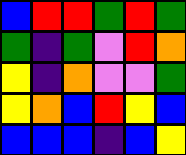[["blue", "red", "red", "green", "red", "green"], ["green", "indigo", "green", "violet", "red", "orange"], ["yellow", "indigo", "orange", "violet", "violet", "green"], ["yellow", "orange", "blue", "red", "yellow", "blue"], ["blue", "blue", "blue", "indigo", "blue", "yellow"]]